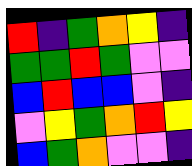[["red", "indigo", "green", "orange", "yellow", "indigo"], ["green", "green", "red", "green", "violet", "violet"], ["blue", "red", "blue", "blue", "violet", "indigo"], ["violet", "yellow", "green", "orange", "red", "yellow"], ["blue", "green", "orange", "violet", "violet", "indigo"]]